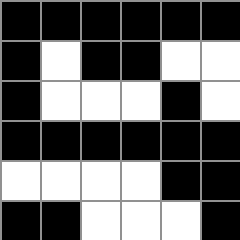[["black", "black", "black", "black", "black", "black"], ["black", "white", "black", "black", "white", "white"], ["black", "white", "white", "white", "black", "white"], ["black", "black", "black", "black", "black", "black"], ["white", "white", "white", "white", "black", "black"], ["black", "black", "white", "white", "white", "black"]]